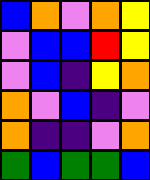[["blue", "orange", "violet", "orange", "yellow"], ["violet", "blue", "blue", "red", "yellow"], ["violet", "blue", "indigo", "yellow", "orange"], ["orange", "violet", "blue", "indigo", "violet"], ["orange", "indigo", "indigo", "violet", "orange"], ["green", "blue", "green", "green", "blue"]]